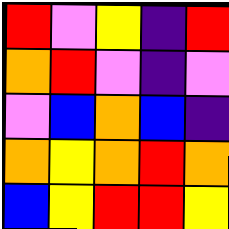[["red", "violet", "yellow", "indigo", "red"], ["orange", "red", "violet", "indigo", "violet"], ["violet", "blue", "orange", "blue", "indigo"], ["orange", "yellow", "orange", "red", "orange"], ["blue", "yellow", "red", "red", "yellow"]]